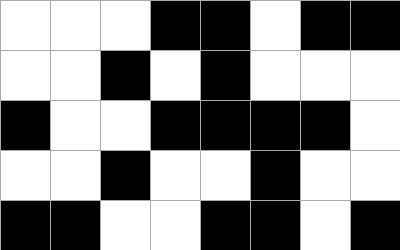[["white", "white", "white", "black", "black", "white", "black", "black"], ["white", "white", "black", "white", "black", "white", "white", "white"], ["black", "white", "white", "black", "black", "black", "black", "white"], ["white", "white", "black", "white", "white", "black", "white", "white"], ["black", "black", "white", "white", "black", "black", "white", "black"]]